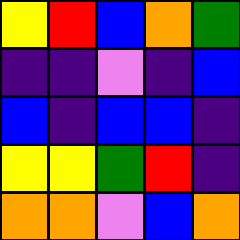[["yellow", "red", "blue", "orange", "green"], ["indigo", "indigo", "violet", "indigo", "blue"], ["blue", "indigo", "blue", "blue", "indigo"], ["yellow", "yellow", "green", "red", "indigo"], ["orange", "orange", "violet", "blue", "orange"]]